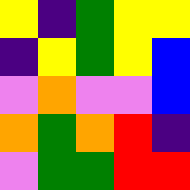[["yellow", "indigo", "green", "yellow", "yellow"], ["indigo", "yellow", "green", "yellow", "blue"], ["violet", "orange", "violet", "violet", "blue"], ["orange", "green", "orange", "red", "indigo"], ["violet", "green", "green", "red", "red"]]